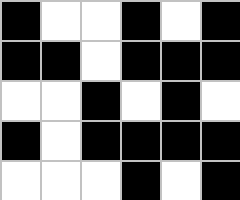[["black", "white", "white", "black", "white", "black"], ["black", "black", "white", "black", "black", "black"], ["white", "white", "black", "white", "black", "white"], ["black", "white", "black", "black", "black", "black"], ["white", "white", "white", "black", "white", "black"]]